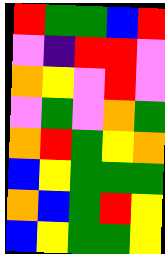[["red", "green", "green", "blue", "red"], ["violet", "indigo", "red", "red", "violet"], ["orange", "yellow", "violet", "red", "violet"], ["violet", "green", "violet", "orange", "green"], ["orange", "red", "green", "yellow", "orange"], ["blue", "yellow", "green", "green", "green"], ["orange", "blue", "green", "red", "yellow"], ["blue", "yellow", "green", "green", "yellow"]]